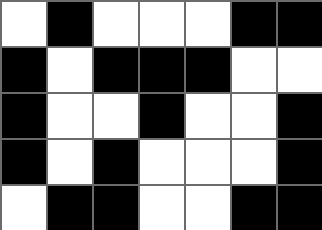[["white", "black", "white", "white", "white", "black", "black"], ["black", "white", "black", "black", "black", "white", "white"], ["black", "white", "white", "black", "white", "white", "black"], ["black", "white", "black", "white", "white", "white", "black"], ["white", "black", "black", "white", "white", "black", "black"]]